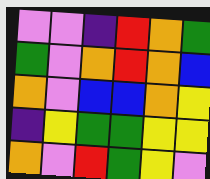[["violet", "violet", "indigo", "red", "orange", "green"], ["green", "violet", "orange", "red", "orange", "blue"], ["orange", "violet", "blue", "blue", "orange", "yellow"], ["indigo", "yellow", "green", "green", "yellow", "yellow"], ["orange", "violet", "red", "green", "yellow", "violet"]]